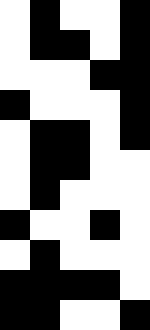[["white", "black", "white", "white", "black"], ["white", "black", "black", "white", "black"], ["white", "white", "white", "black", "black"], ["black", "white", "white", "white", "black"], ["white", "black", "black", "white", "black"], ["white", "black", "black", "white", "white"], ["white", "black", "white", "white", "white"], ["black", "white", "white", "black", "white"], ["white", "black", "white", "white", "white"], ["black", "black", "black", "black", "white"], ["black", "black", "white", "white", "black"]]